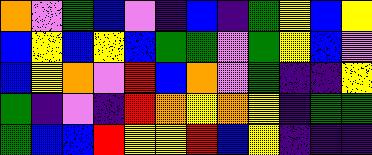[["orange", "violet", "green", "blue", "violet", "indigo", "blue", "indigo", "green", "yellow", "blue", "yellow"], ["blue", "yellow", "blue", "yellow", "blue", "green", "green", "violet", "green", "yellow", "blue", "violet"], ["blue", "yellow", "orange", "violet", "red", "blue", "orange", "violet", "green", "indigo", "indigo", "yellow"], ["green", "indigo", "violet", "indigo", "red", "orange", "yellow", "orange", "yellow", "indigo", "green", "green"], ["green", "blue", "blue", "red", "yellow", "yellow", "red", "blue", "yellow", "indigo", "indigo", "indigo"]]